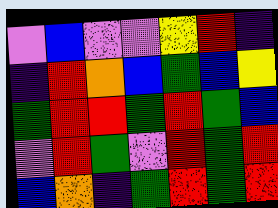[["violet", "blue", "violet", "violet", "yellow", "red", "indigo"], ["indigo", "red", "orange", "blue", "green", "blue", "yellow"], ["green", "red", "red", "green", "red", "green", "blue"], ["violet", "red", "green", "violet", "red", "green", "red"], ["blue", "orange", "indigo", "green", "red", "green", "red"]]